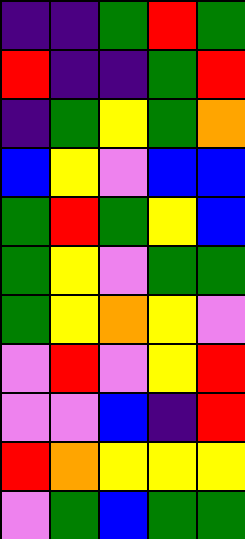[["indigo", "indigo", "green", "red", "green"], ["red", "indigo", "indigo", "green", "red"], ["indigo", "green", "yellow", "green", "orange"], ["blue", "yellow", "violet", "blue", "blue"], ["green", "red", "green", "yellow", "blue"], ["green", "yellow", "violet", "green", "green"], ["green", "yellow", "orange", "yellow", "violet"], ["violet", "red", "violet", "yellow", "red"], ["violet", "violet", "blue", "indigo", "red"], ["red", "orange", "yellow", "yellow", "yellow"], ["violet", "green", "blue", "green", "green"]]